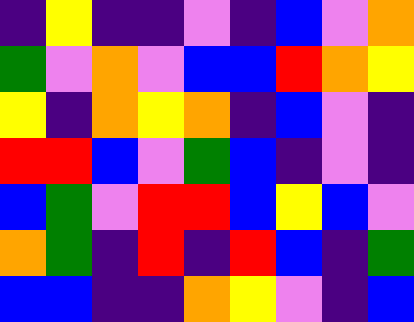[["indigo", "yellow", "indigo", "indigo", "violet", "indigo", "blue", "violet", "orange"], ["green", "violet", "orange", "violet", "blue", "blue", "red", "orange", "yellow"], ["yellow", "indigo", "orange", "yellow", "orange", "indigo", "blue", "violet", "indigo"], ["red", "red", "blue", "violet", "green", "blue", "indigo", "violet", "indigo"], ["blue", "green", "violet", "red", "red", "blue", "yellow", "blue", "violet"], ["orange", "green", "indigo", "red", "indigo", "red", "blue", "indigo", "green"], ["blue", "blue", "indigo", "indigo", "orange", "yellow", "violet", "indigo", "blue"]]